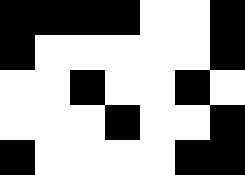[["black", "black", "black", "black", "white", "white", "black"], ["black", "white", "white", "white", "white", "white", "black"], ["white", "white", "black", "white", "white", "black", "white"], ["white", "white", "white", "black", "white", "white", "black"], ["black", "white", "white", "white", "white", "black", "black"]]